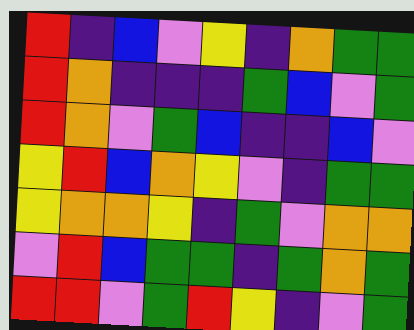[["red", "indigo", "blue", "violet", "yellow", "indigo", "orange", "green", "green"], ["red", "orange", "indigo", "indigo", "indigo", "green", "blue", "violet", "green"], ["red", "orange", "violet", "green", "blue", "indigo", "indigo", "blue", "violet"], ["yellow", "red", "blue", "orange", "yellow", "violet", "indigo", "green", "green"], ["yellow", "orange", "orange", "yellow", "indigo", "green", "violet", "orange", "orange"], ["violet", "red", "blue", "green", "green", "indigo", "green", "orange", "green"], ["red", "red", "violet", "green", "red", "yellow", "indigo", "violet", "green"]]